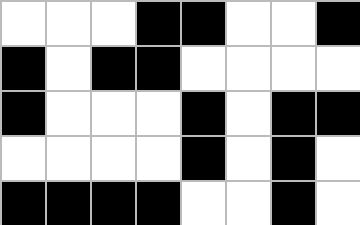[["white", "white", "white", "black", "black", "white", "white", "black"], ["black", "white", "black", "black", "white", "white", "white", "white"], ["black", "white", "white", "white", "black", "white", "black", "black"], ["white", "white", "white", "white", "black", "white", "black", "white"], ["black", "black", "black", "black", "white", "white", "black", "white"]]